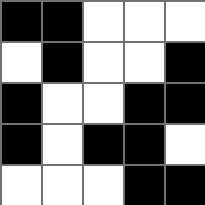[["black", "black", "white", "white", "white"], ["white", "black", "white", "white", "black"], ["black", "white", "white", "black", "black"], ["black", "white", "black", "black", "white"], ["white", "white", "white", "black", "black"]]